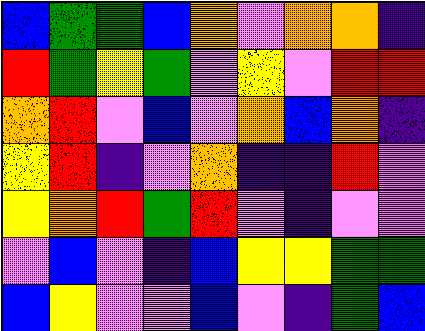[["blue", "green", "green", "blue", "orange", "violet", "orange", "orange", "indigo"], ["red", "green", "yellow", "green", "violet", "yellow", "violet", "red", "red"], ["orange", "red", "violet", "blue", "violet", "orange", "blue", "orange", "indigo"], ["yellow", "red", "indigo", "violet", "orange", "indigo", "indigo", "red", "violet"], ["yellow", "orange", "red", "green", "red", "violet", "indigo", "violet", "violet"], ["violet", "blue", "violet", "indigo", "blue", "yellow", "yellow", "green", "green"], ["blue", "yellow", "violet", "violet", "blue", "violet", "indigo", "green", "blue"]]